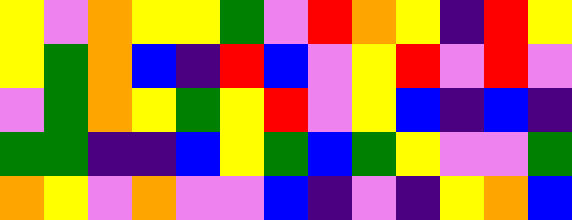[["yellow", "violet", "orange", "yellow", "yellow", "green", "violet", "red", "orange", "yellow", "indigo", "red", "yellow"], ["yellow", "green", "orange", "blue", "indigo", "red", "blue", "violet", "yellow", "red", "violet", "red", "violet"], ["violet", "green", "orange", "yellow", "green", "yellow", "red", "violet", "yellow", "blue", "indigo", "blue", "indigo"], ["green", "green", "indigo", "indigo", "blue", "yellow", "green", "blue", "green", "yellow", "violet", "violet", "green"], ["orange", "yellow", "violet", "orange", "violet", "violet", "blue", "indigo", "violet", "indigo", "yellow", "orange", "blue"]]